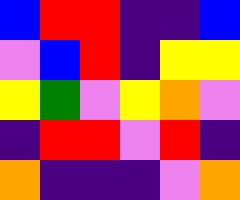[["blue", "red", "red", "indigo", "indigo", "blue"], ["violet", "blue", "red", "indigo", "yellow", "yellow"], ["yellow", "green", "violet", "yellow", "orange", "violet"], ["indigo", "red", "red", "violet", "red", "indigo"], ["orange", "indigo", "indigo", "indigo", "violet", "orange"]]